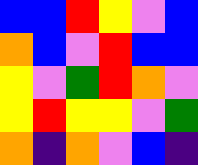[["blue", "blue", "red", "yellow", "violet", "blue"], ["orange", "blue", "violet", "red", "blue", "blue"], ["yellow", "violet", "green", "red", "orange", "violet"], ["yellow", "red", "yellow", "yellow", "violet", "green"], ["orange", "indigo", "orange", "violet", "blue", "indigo"]]